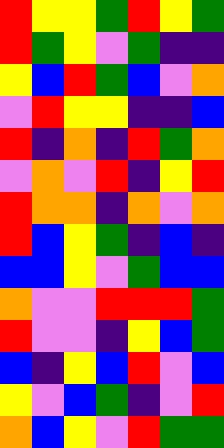[["red", "yellow", "yellow", "green", "red", "yellow", "green"], ["red", "green", "yellow", "violet", "green", "indigo", "indigo"], ["yellow", "blue", "red", "green", "blue", "violet", "orange"], ["violet", "red", "yellow", "yellow", "indigo", "indigo", "blue"], ["red", "indigo", "orange", "indigo", "red", "green", "orange"], ["violet", "orange", "violet", "red", "indigo", "yellow", "red"], ["red", "orange", "orange", "indigo", "orange", "violet", "orange"], ["red", "blue", "yellow", "green", "indigo", "blue", "indigo"], ["blue", "blue", "yellow", "violet", "green", "blue", "blue"], ["orange", "violet", "violet", "red", "red", "red", "green"], ["red", "violet", "violet", "indigo", "yellow", "blue", "green"], ["blue", "indigo", "yellow", "blue", "red", "violet", "blue"], ["yellow", "violet", "blue", "green", "indigo", "violet", "red"], ["orange", "blue", "yellow", "violet", "red", "green", "green"]]